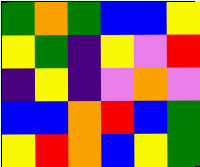[["green", "orange", "green", "blue", "blue", "yellow"], ["yellow", "green", "indigo", "yellow", "violet", "red"], ["indigo", "yellow", "indigo", "violet", "orange", "violet"], ["blue", "blue", "orange", "red", "blue", "green"], ["yellow", "red", "orange", "blue", "yellow", "green"]]